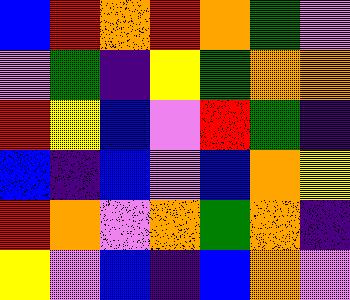[["blue", "red", "orange", "red", "orange", "green", "violet"], ["violet", "green", "indigo", "yellow", "green", "orange", "orange"], ["red", "yellow", "blue", "violet", "red", "green", "indigo"], ["blue", "indigo", "blue", "violet", "blue", "orange", "yellow"], ["red", "orange", "violet", "orange", "green", "orange", "indigo"], ["yellow", "violet", "blue", "indigo", "blue", "orange", "violet"]]